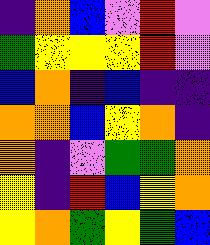[["indigo", "orange", "blue", "violet", "red", "violet"], ["green", "yellow", "yellow", "yellow", "red", "violet"], ["blue", "orange", "indigo", "blue", "indigo", "indigo"], ["orange", "orange", "blue", "yellow", "orange", "indigo"], ["orange", "indigo", "violet", "green", "green", "orange"], ["yellow", "indigo", "red", "blue", "yellow", "orange"], ["yellow", "orange", "green", "yellow", "green", "blue"]]